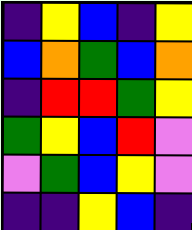[["indigo", "yellow", "blue", "indigo", "yellow"], ["blue", "orange", "green", "blue", "orange"], ["indigo", "red", "red", "green", "yellow"], ["green", "yellow", "blue", "red", "violet"], ["violet", "green", "blue", "yellow", "violet"], ["indigo", "indigo", "yellow", "blue", "indigo"]]